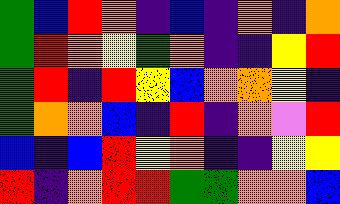[["green", "blue", "red", "orange", "indigo", "blue", "indigo", "orange", "indigo", "orange"], ["green", "red", "orange", "yellow", "green", "orange", "indigo", "indigo", "yellow", "red"], ["green", "red", "indigo", "red", "yellow", "blue", "orange", "orange", "yellow", "indigo"], ["green", "orange", "orange", "blue", "indigo", "red", "indigo", "orange", "violet", "red"], ["blue", "indigo", "blue", "red", "yellow", "orange", "indigo", "indigo", "yellow", "yellow"], ["red", "indigo", "orange", "red", "red", "green", "green", "orange", "orange", "blue"]]